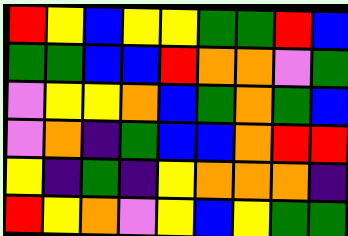[["red", "yellow", "blue", "yellow", "yellow", "green", "green", "red", "blue"], ["green", "green", "blue", "blue", "red", "orange", "orange", "violet", "green"], ["violet", "yellow", "yellow", "orange", "blue", "green", "orange", "green", "blue"], ["violet", "orange", "indigo", "green", "blue", "blue", "orange", "red", "red"], ["yellow", "indigo", "green", "indigo", "yellow", "orange", "orange", "orange", "indigo"], ["red", "yellow", "orange", "violet", "yellow", "blue", "yellow", "green", "green"]]